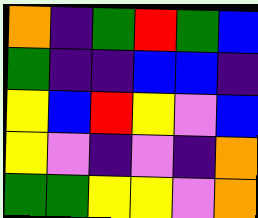[["orange", "indigo", "green", "red", "green", "blue"], ["green", "indigo", "indigo", "blue", "blue", "indigo"], ["yellow", "blue", "red", "yellow", "violet", "blue"], ["yellow", "violet", "indigo", "violet", "indigo", "orange"], ["green", "green", "yellow", "yellow", "violet", "orange"]]